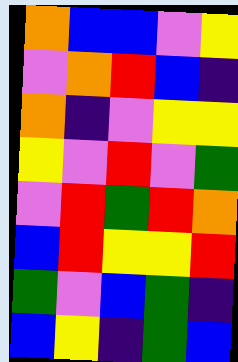[["orange", "blue", "blue", "violet", "yellow"], ["violet", "orange", "red", "blue", "indigo"], ["orange", "indigo", "violet", "yellow", "yellow"], ["yellow", "violet", "red", "violet", "green"], ["violet", "red", "green", "red", "orange"], ["blue", "red", "yellow", "yellow", "red"], ["green", "violet", "blue", "green", "indigo"], ["blue", "yellow", "indigo", "green", "blue"]]